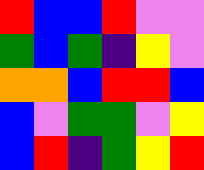[["red", "blue", "blue", "red", "violet", "violet"], ["green", "blue", "green", "indigo", "yellow", "violet"], ["orange", "orange", "blue", "red", "red", "blue"], ["blue", "violet", "green", "green", "violet", "yellow"], ["blue", "red", "indigo", "green", "yellow", "red"]]